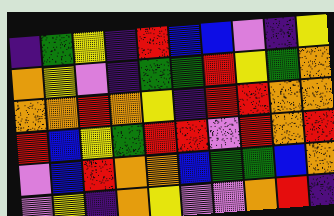[["indigo", "green", "yellow", "indigo", "red", "blue", "blue", "violet", "indigo", "yellow"], ["orange", "yellow", "violet", "indigo", "green", "green", "red", "yellow", "green", "orange"], ["orange", "orange", "red", "orange", "yellow", "indigo", "red", "red", "orange", "orange"], ["red", "blue", "yellow", "green", "red", "red", "violet", "red", "orange", "red"], ["violet", "blue", "red", "orange", "orange", "blue", "green", "green", "blue", "orange"], ["violet", "yellow", "indigo", "orange", "yellow", "violet", "violet", "orange", "red", "indigo"]]